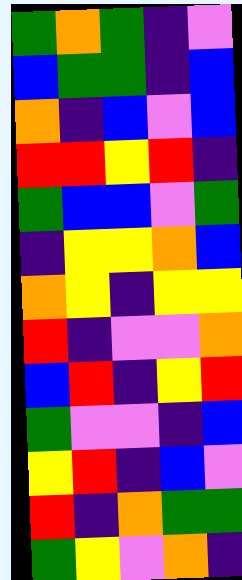[["green", "orange", "green", "indigo", "violet"], ["blue", "green", "green", "indigo", "blue"], ["orange", "indigo", "blue", "violet", "blue"], ["red", "red", "yellow", "red", "indigo"], ["green", "blue", "blue", "violet", "green"], ["indigo", "yellow", "yellow", "orange", "blue"], ["orange", "yellow", "indigo", "yellow", "yellow"], ["red", "indigo", "violet", "violet", "orange"], ["blue", "red", "indigo", "yellow", "red"], ["green", "violet", "violet", "indigo", "blue"], ["yellow", "red", "indigo", "blue", "violet"], ["red", "indigo", "orange", "green", "green"], ["green", "yellow", "violet", "orange", "indigo"]]